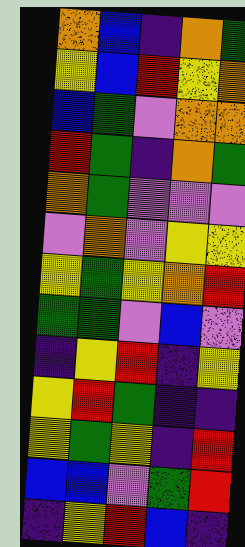[["orange", "blue", "indigo", "orange", "green"], ["yellow", "blue", "red", "yellow", "orange"], ["blue", "green", "violet", "orange", "orange"], ["red", "green", "indigo", "orange", "green"], ["orange", "green", "violet", "violet", "violet"], ["violet", "orange", "violet", "yellow", "yellow"], ["yellow", "green", "yellow", "orange", "red"], ["green", "green", "violet", "blue", "violet"], ["indigo", "yellow", "red", "indigo", "yellow"], ["yellow", "red", "green", "indigo", "indigo"], ["yellow", "green", "yellow", "indigo", "red"], ["blue", "blue", "violet", "green", "red"], ["indigo", "yellow", "red", "blue", "indigo"]]